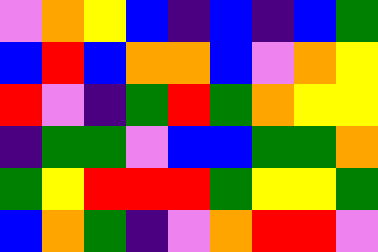[["violet", "orange", "yellow", "blue", "indigo", "blue", "indigo", "blue", "green"], ["blue", "red", "blue", "orange", "orange", "blue", "violet", "orange", "yellow"], ["red", "violet", "indigo", "green", "red", "green", "orange", "yellow", "yellow"], ["indigo", "green", "green", "violet", "blue", "blue", "green", "green", "orange"], ["green", "yellow", "red", "red", "red", "green", "yellow", "yellow", "green"], ["blue", "orange", "green", "indigo", "violet", "orange", "red", "red", "violet"]]